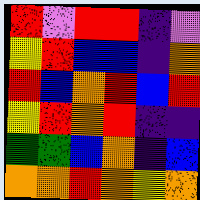[["red", "violet", "red", "red", "indigo", "violet"], ["yellow", "red", "blue", "blue", "indigo", "orange"], ["red", "blue", "orange", "red", "blue", "red"], ["yellow", "red", "orange", "red", "indigo", "indigo"], ["green", "green", "blue", "orange", "indigo", "blue"], ["orange", "orange", "red", "orange", "yellow", "orange"]]